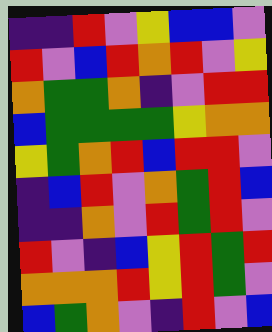[["indigo", "indigo", "red", "violet", "yellow", "blue", "blue", "violet"], ["red", "violet", "blue", "red", "orange", "red", "violet", "yellow"], ["orange", "green", "green", "orange", "indigo", "violet", "red", "red"], ["blue", "green", "green", "green", "green", "yellow", "orange", "orange"], ["yellow", "green", "orange", "red", "blue", "red", "red", "violet"], ["indigo", "blue", "red", "violet", "orange", "green", "red", "blue"], ["indigo", "indigo", "orange", "violet", "red", "green", "red", "violet"], ["red", "violet", "indigo", "blue", "yellow", "red", "green", "red"], ["orange", "orange", "orange", "red", "yellow", "red", "green", "violet"], ["blue", "green", "orange", "violet", "indigo", "red", "violet", "blue"]]